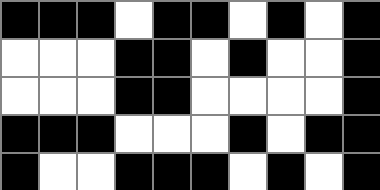[["black", "black", "black", "white", "black", "black", "white", "black", "white", "black"], ["white", "white", "white", "black", "black", "white", "black", "white", "white", "black"], ["white", "white", "white", "black", "black", "white", "white", "white", "white", "black"], ["black", "black", "black", "white", "white", "white", "black", "white", "black", "black"], ["black", "white", "white", "black", "black", "black", "white", "black", "white", "black"]]